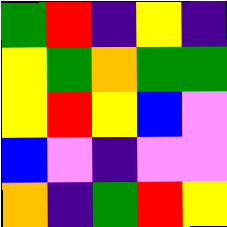[["green", "red", "indigo", "yellow", "indigo"], ["yellow", "green", "orange", "green", "green"], ["yellow", "red", "yellow", "blue", "violet"], ["blue", "violet", "indigo", "violet", "violet"], ["orange", "indigo", "green", "red", "yellow"]]